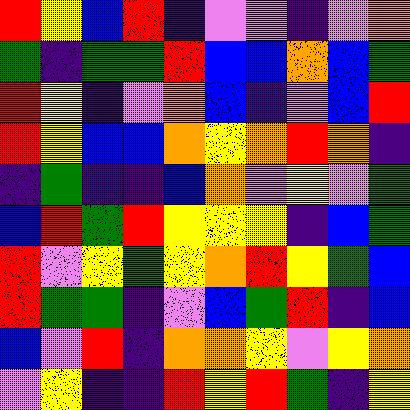[["red", "yellow", "blue", "red", "indigo", "violet", "violet", "indigo", "violet", "orange"], ["green", "indigo", "green", "green", "red", "blue", "blue", "orange", "blue", "green"], ["red", "yellow", "indigo", "violet", "orange", "blue", "indigo", "violet", "blue", "red"], ["red", "yellow", "blue", "blue", "orange", "yellow", "orange", "red", "orange", "indigo"], ["indigo", "green", "indigo", "indigo", "blue", "orange", "violet", "yellow", "violet", "green"], ["blue", "red", "green", "red", "yellow", "yellow", "yellow", "indigo", "blue", "green"], ["red", "violet", "yellow", "green", "yellow", "orange", "red", "yellow", "green", "blue"], ["red", "green", "green", "indigo", "violet", "blue", "green", "red", "indigo", "blue"], ["blue", "violet", "red", "indigo", "orange", "orange", "yellow", "violet", "yellow", "orange"], ["violet", "yellow", "indigo", "indigo", "red", "yellow", "red", "green", "indigo", "yellow"]]